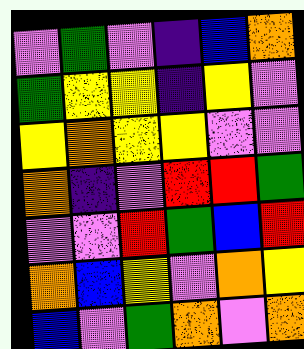[["violet", "green", "violet", "indigo", "blue", "orange"], ["green", "yellow", "yellow", "indigo", "yellow", "violet"], ["yellow", "orange", "yellow", "yellow", "violet", "violet"], ["orange", "indigo", "violet", "red", "red", "green"], ["violet", "violet", "red", "green", "blue", "red"], ["orange", "blue", "yellow", "violet", "orange", "yellow"], ["blue", "violet", "green", "orange", "violet", "orange"]]